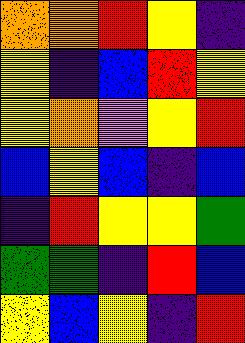[["orange", "orange", "red", "yellow", "indigo"], ["yellow", "indigo", "blue", "red", "yellow"], ["yellow", "orange", "violet", "yellow", "red"], ["blue", "yellow", "blue", "indigo", "blue"], ["indigo", "red", "yellow", "yellow", "green"], ["green", "green", "indigo", "red", "blue"], ["yellow", "blue", "yellow", "indigo", "red"]]